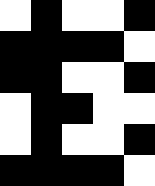[["white", "black", "white", "white", "black"], ["black", "black", "black", "black", "white"], ["black", "black", "white", "white", "black"], ["white", "black", "black", "white", "white"], ["white", "black", "white", "white", "black"], ["black", "black", "black", "black", "white"]]